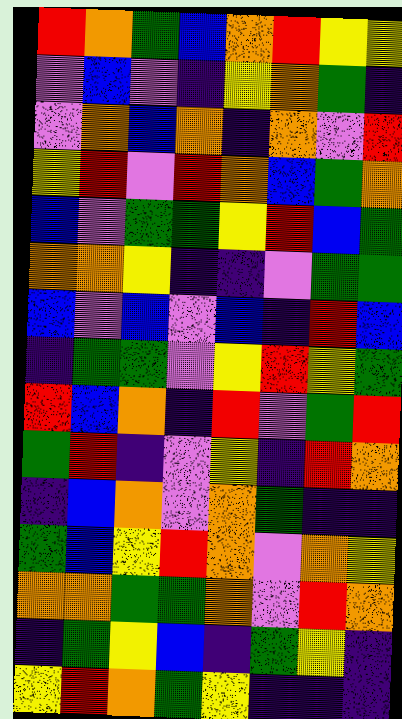[["red", "orange", "green", "blue", "orange", "red", "yellow", "yellow"], ["violet", "blue", "violet", "indigo", "yellow", "orange", "green", "indigo"], ["violet", "orange", "blue", "orange", "indigo", "orange", "violet", "red"], ["yellow", "red", "violet", "red", "orange", "blue", "green", "orange"], ["blue", "violet", "green", "green", "yellow", "red", "blue", "green"], ["orange", "orange", "yellow", "indigo", "indigo", "violet", "green", "green"], ["blue", "violet", "blue", "violet", "blue", "indigo", "red", "blue"], ["indigo", "green", "green", "violet", "yellow", "red", "yellow", "green"], ["red", "blue", "orange", "indigo", "red", "violet", "green", "red"], ["green", "red", "indigo", "violet", "yellow", "indigo", "red", "orange"], ["indigo", "blue", "orange", "violet", "orange", "green", "indigo", "indigo"], ["green", "blue", "yellow", "red", "orange", "violet", "orange", "yellow"], ["orange", "orange", "green", "green", "orange", "violet", "red", "orange"], ["indigo", "green", "yellow", "blue", "indigo", "green", "yellow", "indigo"], ["yellow", "red", "orange", "green", "yellow", "indigo", "indigo", "indigo"]]